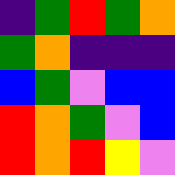[["indigo", "green", "red", "green", "orange"], ["green", "orange", "indigo", "indigo", "indigo"], ["blue", "green", "violet", "blue", "blue"], ["red", "orange", "green", "violet", "blue"], ["red", "orange", "red", "yellow", "violet"]]